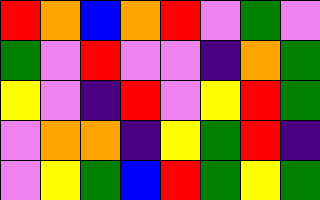[["red", "orange", "blue", "orange", "red", "violet", "green", "violet"], ["green", "violet", "red", "violet", "violet", "indigo", "orange", "green"], ["yellow", "violet", "indigo", "red", "violet", "yellow", "red", "green"], ["violet", "orange", "orange", "indigo", "yellow", "green", "red", "indigo"], ["violet", "yellow", "green", "blue", "red", "green", "yellow", "green"]]